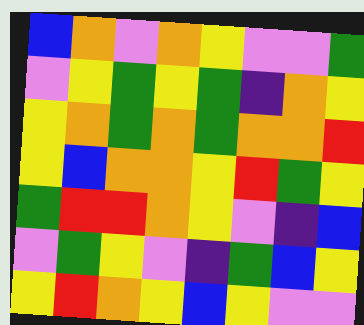[["blue", "orange", "violet", "orange", "yellow", "violet", "violet", "green"], ["violet", "yellow", "green", "yellow", "green", "indigo", "orange", "yellow"], ["yellow", "orange", "green", "orange", "green", "orange", "orange", "red"], ["yellow", "blue", "orange", "orange", "yellow", "red", "green", "yellow"], ["green", "red", "red", "orange", "yellow", "violet", "indigo", "blue"], ["violet", "green", "yellow", "violet", "indigo", "green", "blue", "yellow"], ["yellow", "red", "orange", "yellow", "blue", "yellow", "violet", "violet"]]